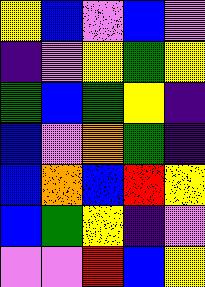[["yellow", "blue", "violet", "blue", "violet"], ["indigo", "violet", "yellow", "green", "yellow"], ["green", "blue", "green", "yellow", "indigo"], ["blue", "violet", "orange", "green", "indigo"], ["blue", "orange", "blue", "red", "yellow"], ["blue", "green", "yellow", "indigo", "violet"], ["violet", "violet", "red", "blue", "yellow"]]